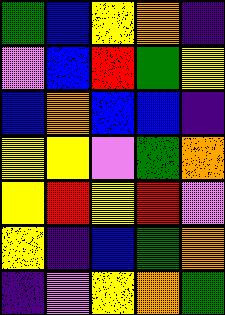[["green", "blue", "yellow", "orange", "indigo"], ["violet", "blue", "red", "green", "yellow"], ["blue", "orange", "blue", "blue", "indigo"], ["yellow", "yellow", "violet", "green", "orange"], ["yellow", "red", "yellow", "red", "violet"], ["yellow", "indigo", "blue", "green", "orange"], ["indigo", "violet", "yellow", "orange", "green"]]